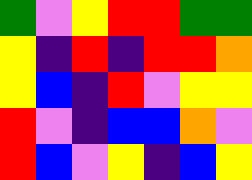[["green", "violet", "yellow", "red", "red", "green", "green"], ["yellow", "indigo", "red", "indigo", "red", "red", "orange"], ["yellow", "blue", "indigo", "red", "violet", "yellow", "yellow"], ["red", "violet", "indigo", "blue", "blue", "orange", "violet"], ["red", "blue", "violet", "yellow", "indigo", "blue", "yellow"]]